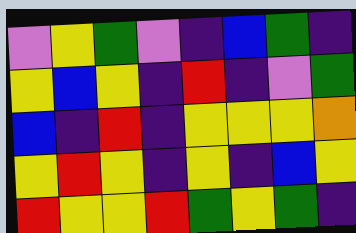[["violet", "yellow", "green", "violet", "indigo", "blue", "green", "indigo"], ["yellow", "blue", "yellow", "indigo", "red", "indigo", "violet", "green"], ["blue", "indigo", "red", "indigo", "yellow", "yellow", "yellow", "orange"], ["yellow", "red", "yellow", "indigo", "yellow", "indigo", "blue", "yellow"], ["red", "yellow", "yellow", "red", "green", "yellow", "green", "indigo"]]